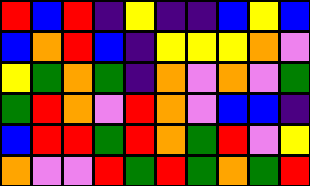[["red", "blue", "red", "indigo", "yellow", "indigo", "indigo", "blue", "yellow", "blue"], ["blue", "orange", "red", "blue", "indigo", "yellow", "yellow", "yellow", "orange", "violet"], ["yellow", "green", "orange", "green", "indigo", "orange", "violet", "orange", "violet", "green"], ["green", "red", "orange", "violet", "red", "orange", "violet", "blue", "blue", "indigo"], ["blue", "red", "red", "green", "red", "orange", "green", "red", "violet", "yellow"], ["orange", "violet", "violet", "red", "green", "red", "green", "orange", "green", "red"]]